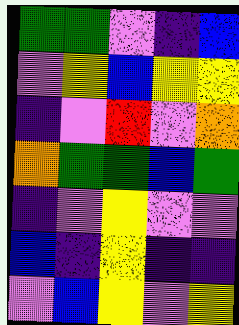[["green", "green", "violet", "indigo", "blue"], ["violet", "yellow", "blue", "yellow", "yellow"], ["indigo", "violet", "red", "violet", "orange"], ["orange", "green", "green", "blue", "green"], ["indigo", "violet", "yellow", "violet", "violet"], ["blue", "indigo", "yellow", "indigo", "indigo"], ["violet", "blue", "yellow", "violet", "yellow"]]